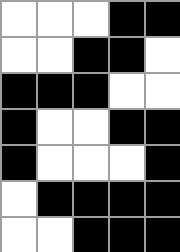[["white", "white", "white", "black", "black"], ["white", "white", "black", "black", "white"], ["black", "black", "black", "white", "white"], ["black", "white", "white", "black", "black"], ["black", "white", "white", "white", "black"], ["white", "black", "black", "black", "black"], ["white", "white", "black", "black", "black"]]